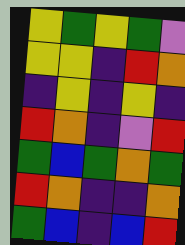[["yellow", "green", "yellow", "green", "violet"], ["yellow", "yellow", "indigo", "red", "orange"], ["indigo", "yellow", "indigo", "yellow", "indigo"], ["red", "orange", "indigo", "violet", "red"], ["green", "blue", "green", "orange", "green"], ["red", "orange", "indigo", "indigo", "orange"], ["green", "blue", "indigo", "blue", "red"]]